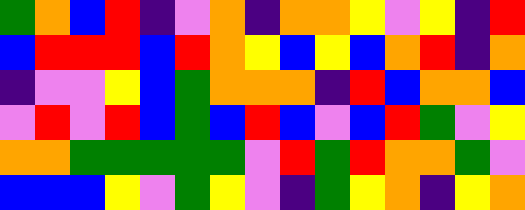[["green", "orange", "blue", "red", "indigo", "violet", "orange", "indigo", "orange", "orange", "yellow", "violet", "yellow", "indigo", "red"], ["blue", "red", "red", "red", "blue", "red", "orange", "yellow", "blue", "yellow", "blue", "orange", "red", "indigo", "orange"], ["indigo", "violet", "violet", "yellow", "blue", "green", "orange", "orange", "orange", "indigo", "red", "blue", "orange", "orange", "blue"], ["violet", "red", "violet", "red", "blue", "green", "blue", "red", "blue", "violet", "blue", "red", "green", "violet", "yellow"], ["orange", "orange", "green", "green", "green", "green", "green", "violet", "red", "green", "red", "orange", "orange", "green", "violet"], ["blue", "blue", "blue", "yellow", "violet", "green", "yellow", "violet", "indigo", "green", "yellow", "orange", "indigo", "yellow", "orange"]]